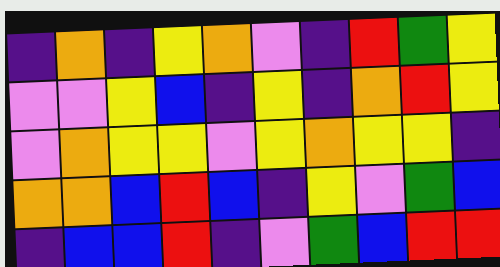[["indigo", "orange", "indigo", "yellow", "orange", "violet", "indigo", "red", "green", "yellow"], ["violet", "violet", "yellow", "blue", "indigo", "yellow", "indigo", "orange", "red", "yellow"], ["violet", "orange", "yellow", "yellow", "violet", "yellow", "orange", "yellow", "yellow", "indigo"], ["orange", "orange", "blue", "red", "blue", "indigo", "yellow", "violet", "green", "blue"], ["indigo", "blue", "blue", "red", "indigo", "violet", "green", "blue", "red", "red"]]